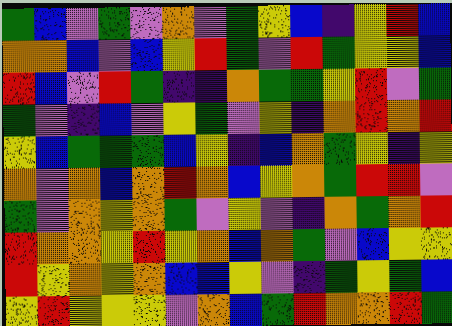[["green", "blue", "violet", "green", "violet", "orange", "violet", "green", "yellow", "blue", "indigo", "yellow", "red", "blue"], ["orange", "orange", "blue", "violet", "blue", "yellow", "red", "green", "violet", "red", "green", "yellow", "yellow", "blue"], ["red", "blue", "violet", "red", "green", "indigo", "indigo", "orange", "green", "green", "yellow", "red", "violet", "green"], ["green", "violet", "indigo", "blue", "violet", "yellow", "green", "violet", "yellow", "indigo", "orange", "red", "orange", "red"], ["yellow", "blue", "green", "green", "green", "blue", "yellow", "indigo", "blue", "orange", "green", "yellow", "indigo", "yellow"], ["orange", "violet", "orange", "blue", "orange", "red", "orange", "blue", "yellow", "orange", "green", "red", "red", "violet"], ["green", "violet", "orange", "yellow", "orange", "green", "violet", "yellow", "violet", "indigo", "orange", "green", "orange", "red"], ["red", "orange", "orange", "yellow", "red", "yellow", "orange", "blue", "orange", "green", "violet", "blue", "yellow", "yellow"], ["red", "yellow", "orange", "yellow", "orange", "blue", "blue", "yellow", "violet", "indigo", "green", "yellow", "green", "blue"], ["yellow", "red", "yellow", "yellow", "yellow", "violet", "orange", "blue", "green", "red", "orange", "orange", "red", "green"]]